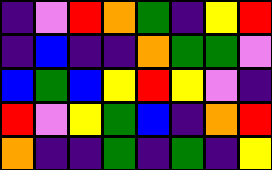[["indigo", "violet", "red", "orange", "green", "indigo", "yellow", "red"], ["indigo", "blue", "indigo", "indigo", "orange", "green", "green", "violet"], ["blue", "green", "blue", "yellow", "red", "yellow", "violet", "indigo"], ["red", "violet", "yellow", "green", "blue", "indigo", "orange", "red"], ["orange", "indigo", "indigo", "green", "indigo", "green", "indigo", "yellow"]]